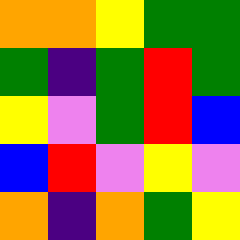[["orange", "orange", "yellow", "green", "green"], ["green", "indigo", "green", "red", "green"], ["yellow", "violet", "green", "red", "blue"], ["blue", "red", "violet", "yellow", "violet"], ["orange", "indigo", "orange", "green", "yellow"]]